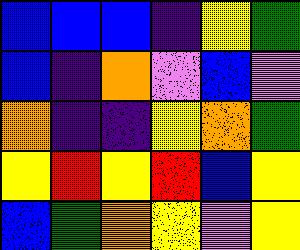[["blue", "blue", "blue", "indigo", "yellow", "green"], ["blue", "indigo", "orange", "violet", "blue", "violet"], ["orange", "indigo", "indigo", "yellow", "orange", "green"], ["yellow", "red", "yellow", "red", "blue", "yellow"], ["blue", "green", "orange", "yellow", "violet", "yellow"]]